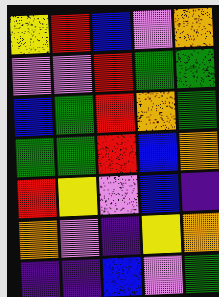[["yellow", "red", "blue", "violet", "orange"], ["violet", "violet", "red", "green", "green"], ["blue", "green", "red", "orange", "green"], ["green", "green", "red", "blue", "orange"], ["red", "yellow", "violet", "blue", "indigo"], ["orange", "violet", "indigo", "yellow", "orange"], ["indigo", "indigo", "blue", "violet", "green"]]